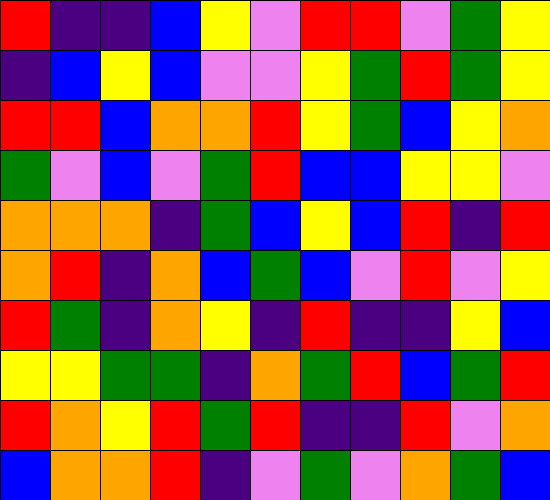[["red", "indigo", "indigo", "blue", "yellow", "violet", "red", "red", "violet", "green", "yellow"], ["indigo", "blue", "yellow", "blue", "violet", "violet", "yellow", "green", "red", "green", "yellow"], ["red", "red", "blue", "orange", "orange", "red", "yellow", "green", "blue", "yellow", "orange"], ["green", "violet", "blue", "violet", "green", "red", "blue", "blue", "yellow", "yellow", "violet"], ["orange", "orange", "orange", "indigo", "green", "blue", "yellow", "blue", "red", "indigo", "red"], ["orange", "red", "indigo", "orange", "blue", "green", "blue", "violet", "red", "violet", "yellow"], ["red", "green", "indigo", "orange", "yellow", "indigo", "red", "indigo", "indigo", "yellow", "blue"], ["yellow", "yellow", "green", "green", "indigo", "orange", "green", "red", "blue", "green", "red"], ["red", "orange", "yellow", "red", "green", "red", "indigo", "indigo", "red", "violet", "orange"], ["blue", "orange", "orange", "red", "indigo", "violet", "green", "violet", "orange", "green", "blue"]]